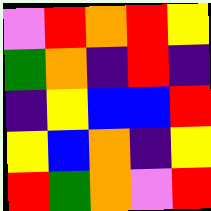[["violet", "red", "orange", "red", "yellow"], ["green", "orange", "indigo", "red", "indigo"], ["indigo", "yellow", "blue", "blue", "red"], ["yellow", "blue", "orange", "indigo", "yellow"], ["red", "green", "orange", "violet", "red"]]